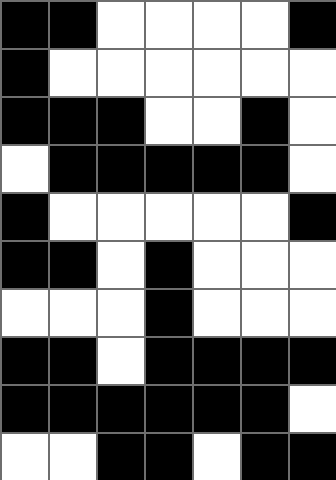[["black", "black", "white", "white", "white", "white", "black"], ["black", "white", "white", "white", "white", "white", "white"], ["black", "black", "black", "white", "white", "black", "white"], ["white", "black", "black", "black", "black", "black", "white"], ["black", "white", "white", "white", "white", "white", "black"], ["black", "black", "white", "black", "white", "white", "white"], ["white", "white", "white", "black", "white", "white", "white"], ["black", "black", "white", "black", "black", "black", "black"], ["black", "black", "black", "black", "black", "black", "white"], ["white", "white", "black", "black", "white", "black", "black"]]